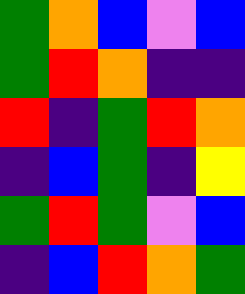[["green", "orange", "blue", "violet", "blue"], ["green", "red", "orange", "indigo", "indigo"], ["red", "indigo", "green", "red", "orange"], ["indigo", "blue", "green", "indigo", "yellow"], ["green", "red", "green", "violet", "blue"], ["indigo", "blue", "red", "orange", "green"]]